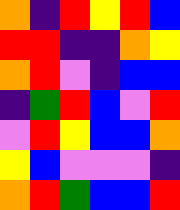[["orange", "indigo", "red", "yellow", "red", "blue"], ["red", "red", "indigo", "indigo", "orange", "yellow"], ["orange", "red", "violet", "indigo", "blue", "blue"], ["indigo", "green", "red", "blue", "violet", "red"], ["violet", "red", "yellow", "blue", "blue", "orange"], ["yellow", "blue", "violet", "violet", "violet", "indigo"], ["orange", "red", "green", "blue", "blue", "red"]]